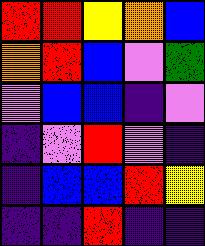[["red", "red", "yellow", "orange", "blue"], ["orange", "red", "blue", "violet", "green"], ["violet", "blue", "blue", "indigo", "violet"], ["indigo", "violet", "red", "violet", "indigo"], ["indigo", "blue", "blue", "red", "yellow"], ["indigo", "indigo", "red", "indigo", "indigo"]]